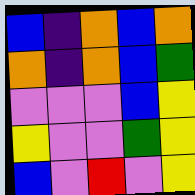[["blue", "indigo", "orange", "blue", "orange"], ["orange", "indigo", "orange", "blue", "green"], ["violet", "violet", "violet", "blue", "yellow"], ["yellow", "violet", "violet", "green", "yellow"], ["blue", "violet", "red", "violet", "yellow"]]